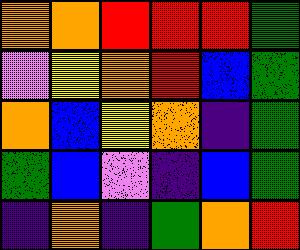[["orange", "orange", "red", "red", "red", "green"], ["violet", "yellow", "orange", "red", "blue", "green"], ["orange", "blue", "yellow", "orange", "indigo", "green"], ["green", "blue", "violet", "indigo", "blue", "green"], ["indigo", "orange", "indigo", "green", "orange", "red"]]